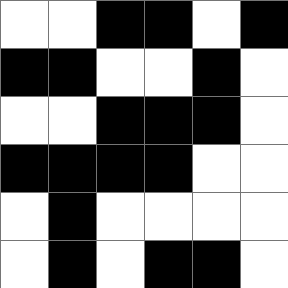[["white", "white", "black", "black", "white", "black"], ["black", "black", "white", "white", "black", "white"], ["white", "white", "black", "black", "black", "white"], ["black", "black", "black", "black", "white", "white"], ["white", "black", "white", "white", "white", "white"], ["white", "black", "white", "black", "black", "white"]]